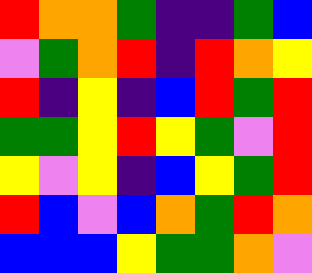[["red", "orange", "orange", "green", "indigo", "indigo", "green", "blue"], ["violet", "green", "orange", "red", "indigo", "red", "orange", "yellow"], ["red", "indigo", "yellow", "indigo", "blue", "red", "green", "red"], ["green", "green", "yellow", "red", "yellow", "green", "violet", "red"], ["yellow", "violet", "yellow", "indigo", "blue", "yellow", "green", "red"], ["red", "blue", "violet", "blue", "orange", "green", "red", "orange"], ["blue", "blue", "blue", "yellow", "green", "green", "orange", "violet"]]